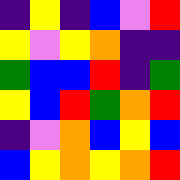[["indigo", "yellow", "indigo", "blue", "violet", "red"], ["yellow", "violet", "yellow", "orange", "indigo", "indigo"], ["green", "blue", "blue", "red", "indigo", "green"], ["yellow", "blue", "red", "green", "orange", "red"], ["indigo", "violet", "orange", "blue", "yellow", "blue"], ["blue", "yellow", "orange", "yellow", "orange", "red"]]